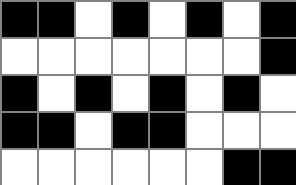[["black", "black", "white", "black", "white", "black", "white", "black"], ["white", "white", "white", "white", "white", "white", "white", "black"], ["black", "white", "black", "white", "black", "white", "black", "white"], ["black", "black", "white", "black", "black", "white", "white", "white"], ["white", "white", "white", "white", "white", "white", "black", "black"]]